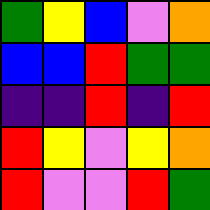[["green", "yellow", "blue", "violet", "orange"], ["blue", "blue", "red", "green", "green"], ["indigo", "indigo", "red", "indigo", "red"], ["red", "yellow", "violet", "yellow", "orange"], ["red", "violet", "violet", "red", "green"]]